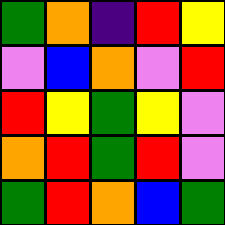[["green", "orange", "indigo", "red", "yellow"], ["violet", "blue", "orange", "violet", "red"], ["red", "yellow", "green", "yellow", "violet"], ["orange", "red", "green", "red", "violet"], ["green", "red", "orange", "blue", "green"]]